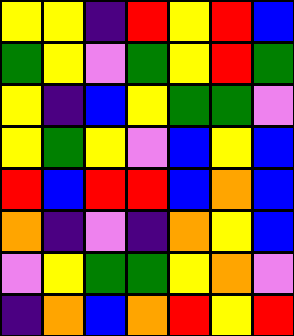[["yellow", "yellow", "indigo", "red", "yellow", "red", "blue"], ["green", "yellow", "violet", "green", "yellow", "red", "green"], ["yellow", "indigo", "blue", "yellow", "green", "green", "violet"], ["yellow", "green", "yellow", "violet", "blue", "yellow", "blue"], ["red", "blue", "red", "red", "blue", "orange", "blue"], ["orange", "indigo", "violet", "indigo", "orange", "yellow", "blue"], ["violet", "yellow", "green", "green", "yellow", "orange", "violet"], ["indigo", "orange", "blue", "orange", "red", "yellow", "red"]]